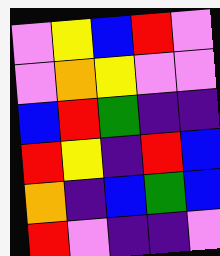[["violet", "yellow", "blue", "red", "violet"], ["violet", "orange", "yellow", "violet", "violet"], ["blue", "red", "green", "indigo", "indigo"], ["red", "yellow", "indigo", "red", "blue"], ["orange", "indigo", "blue", "green", "blue"], ["red", "violet", "indigo", "indigo", "violet"]]